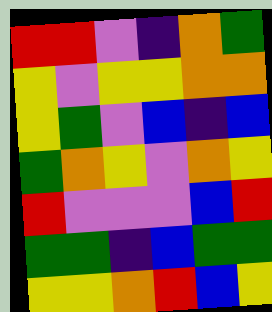[["red", "red", "violet", "indigo", "orange", "green"], ["yellow", "violet", "yellow", "yellow", "orange", "orange"], ["yellow", "green", "violet", "blue", "indigo", "blue"], ["green", "orange", "yellow", "violet", "orange", "yellow"], ["red", "violet", "violet", "violet", "blue", "red"], ["green", "green", "indigo", "blue", "green", "green"], ["yellow", "yellow", "orange", "red", "blue", "yellow"]]